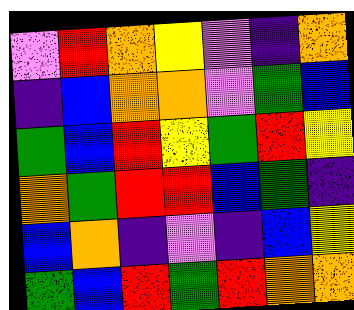[["violet", "red", "orange", "yellow", "violet", "indigo", "orange"], ["indigo", "blue", "orange", "orange", "violet", "green", "blue"], ["green", "blue", "red", "yellow", "green", "red", "yellow"], ["orange", "green", "red", "red", "blue", "green", "indigo"], ["blue", "orange", "indigo", "violet", "indigo", "blue", "yellow"], ["green", "blue", "red", "green", "red", "orange", "orange"]]